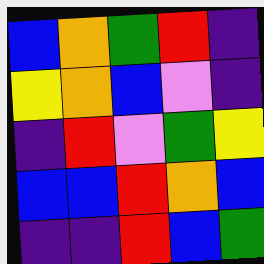[["blue", "orange", "green", "red", "indigo"], ["yellow", "orange", "blue", "violet", "indigo"], ["indigo", "red", "violet", "green", "yellow"], ["blue", "blue", "red", "orange", "blue"], ["indigo", "indigo", "red", "blue", "green"]]